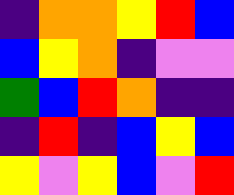[["indigo", "orange", "orange", "yellow", "red", "blue"], ["blue", "yellow", "orange", "indigo", "violet", "violet"], ["green", "blue", "red", "orange", "indigo", "indigo"], ["indigo", "red", "indigo", "blue", "yellow", "blue"], ["yellow", "violet", "yellow", "blue", "violet", "red"]]